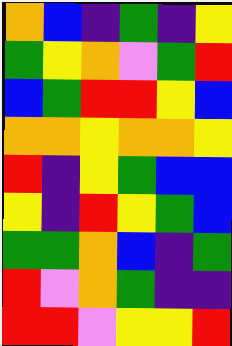[["orange", "blue", "indigo", "green", "indigo", "yellow"], ["green", "yellow", "orange", "violet", "green", "red"], ["blue", "green", "red", "red", "yellow", "blue"], ["orange", "orange", "yellow", "orange", "orange", "yellow"], ["red", "indigo", "yellow", "green", "blue", "blue"], ["yellow", "indigo", "red", "yellow", "green", "blue"], ["green", "green", "orange", "blue", "indigo", "green"], ["red", "violet", "orange", "green", "indigo", "indigo"], ["red", "red", "violet", "yellow", "yellow", "red"]]